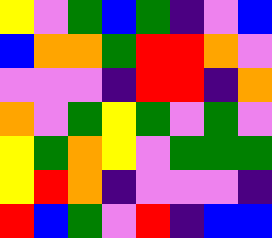[["yellow", "violet", "green", "blue", "green", "indigo", "violet", "blue"], ["blue", "orange", "orange", "green", "red", "red", "orange", "violet"], ["violet", "violet", "violet", "indigo", "red", "red", "indigo", "orange"], ["orange", "violet", "green", "yellow", "green", "violet", "green", "violet"], ["yellow", "green", "orange", "yellow", "violet", "green", "green", "green"], ["yellow", "red", "orange", "indigo", "violet", "violet", "violet", "indigo"], ["red", "blue", "green", "violet", "red", "indigo", "blue", "blue"]]